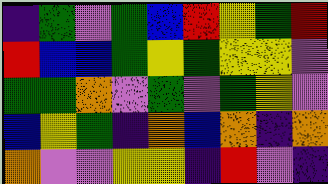[["indigo", "green", "violet", "green", "blue", "red", "yellow", "green", "red"], ["red", "blue", "blue", "green", "yellow", "green", "yellow", "yellow", "violet"], ["green", "green", "orange", "violet", "green", "violet", "green", "yellow", "violet"], ["blue", "yellow", "green", "indigo", "orange", "blue", "orange", "indigo", "orange"], ["orange", "violet", "violet", "yellow", "yellow", "indigo", "red", "violet", "indigo"]]